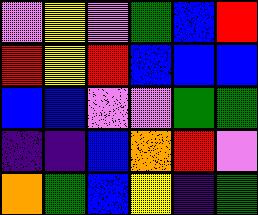[["violet", "yellow", "violet", "green", "blue", "red"], ["red", "yellow", "red", "blue", "blue", "blue"], ["blue", "blue", "violet", "violet", "green", "green"], ["indigo", "indigo", "blue", "orange", "red", "violet"], ["orange", "green", "blue", "yellow", "indigo", "green"]]